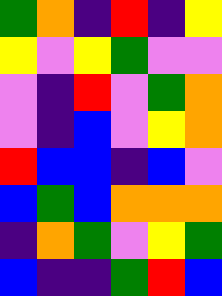[["green", "orange", "indigo", "red", "indigo", "yellow"], ["yellow", "violet", "yellow", "green", "violet", "violet"], ["violet", "indigo", "red", "violet", "green", "orange"], ["violet", "indigo", "blue", "violet", "yellow", "orange"], ["red", "blue", "blue", "indigo", "blue", "violet"], ["blue", "green", "blue", "orange", "orange", "orange"], ["indigo", "orange", "green", "violet", "yellow", "green"], ["blue", "indigo", "indigo", "green", "red", "blue"]]